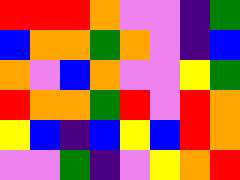[["red", "red", "red", "orange", "violet", "violet", "indigo", "green"], ["blue", "orange", "orange", "green", "orange", "violet", "indigo", "blue"], ["orange", "violet", "blue", "orange", "violet", "violet", "yellow", "green"], ["red", "orange", "orange", "green", "red", "violet", "red", "orange"], ["yellow", "blue", "indigo", "blue", "yellow", "blue", "red", "orange"], ["violet", "violet", "green", "indigo", "violet", "yellow", "orange", "red"]]